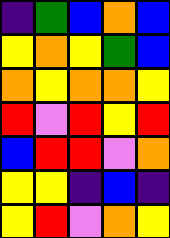[["indigo", "green", "blue", "orange", "blue"], ["yellow", "orange", "yellow", "green", "blue"], ["orange", "yellow", "orange", "orange", "yellow"], ["red", "violet", "red", "yellow", "red"], ["blue", "red", "red", "violet", "orange"], ["yellow", "yellow", "indigo", "blue", "indigo"], ["yellow", "red", "violet", "orange", "yellow"]]